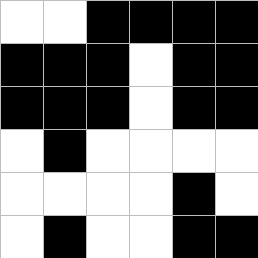[["white", "white", "black", "black", "black", "black"], ["black", "black", "black", "white", "black", "black"], ["black", "black", "black", "white", "black", "black"], ["white", "black", "white", "white", "white", "white"], ["white", "white", "white", "white", "black", "white"], ["white", "black", "white", "white", "black", "black"]]